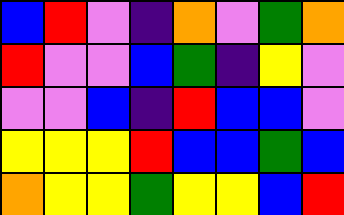[["blue", "red", "violet", "indigo", "orange", "violet", "green", "orange"], ["red", "violet", "violet", "blue", "green", "indigo", "yellow", "violet"], ["violet", "violet", "blue", "indigo", "red", "blue", "blue", "violet"], ["yellow", "yellow", "yellow", "red", "blue", "blue", "green", "blue"], ["orange", "yellow", "yellow", "green", "yellow", "yellow", "blue", "red"]]